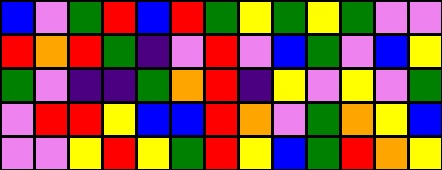[["blue", "violet", "green", "red", "blue", "red", "green", "yellow", "green", "yellow", "green", "violet", "violet"], ["red", "orange", "red", "green", "indigo", "violet", "red", "violet", "blue", "green", "violet", "blue", "yellow"], ["green", "violet", "indigo", "indigo", "green", "orange", "red", "indigo", "yellow", "violet", "yellow", "violet", "green"], ["violet", "red", "red", "yellow", "blue", "blue", "red", "orange", "violet", "green", "orange", "yellow", "blue"], ["violet", "violet", "yellow", "red", "yellow", "green", "red", "yellow", "blue", "green", "red", "orange", "yellow"]]